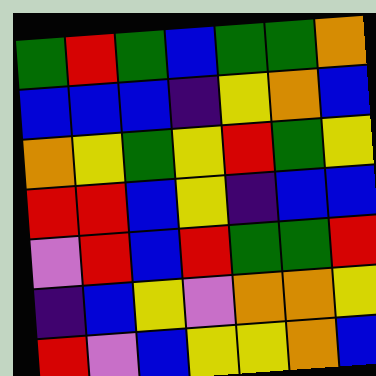[["green", "red", "green", "blue", "green", "green", "orange"], ["blue", "blue", "blue", "indigo", "yellow", "orange", "blue"], ["orange", "yellow", "green", "yellow", "red", "green", "yellow"], ["red", "red", "blue", "yellow", "indigo", "blue", "blue"], ["violet", "red", "blue", "red", "green", "green", "red"], ["indigo", "blue", "yellow", "violet", "orange", "orange", "yellow"], ["red", "violet", "blue", "yellow", "yellow", "orange", "blue"]]